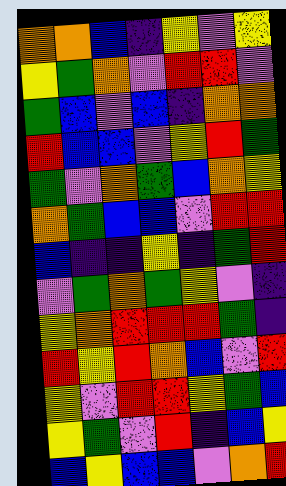[["orange", "orange", "blue", "indigo", "yellow", "violet", "yellow"], ["yellow", "green", "orange", "violet", "red", "red", "violet"], ["green", "blue", "violet", "blue", "indigo", "orange", "orange"], ["red", "blue", "blue", "violet", "yellow", "red", "green"], ["green", "violet", "orange", "green", "blue", "orange", "yellow"], ["orange", "green", "blue", "blue", "violet", "red", "red"], ["blue", "indigo", "indigo", "yellow", "indigo", "green", "red"], ["violet", "green", "orange", "green", "yellow", "violet", "indigo"], ["yellow", "orange", "red", "red", "red", "green", "indigo"], ["red", "yellow", "red", "orange", "blue", "violet", "red"], ["yellow", "violet", "red", "red", "yellow", "green", "blue"], ["yellow", "green", "violet", "red", "indigo", "blue", "yellow"], ["blue", "yellow", "blue", "blue", "violet", "orange", "red"]]